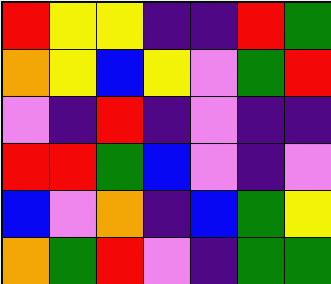[["red", "yellow", "yellow", "indigo", "indigo", "red", "green"], ["orange", "yellow", "blue", "yellow", "violet", "green", "red"], ["violet", "indigo", "red", "indigo", "violet", "indigo", "indigo"], ["red", "red", "green", "blue", "violet", "indigo", "violet"], ["blue", "violet", "orange", "indigo", "blue", "green", "yellow"], ["orange", "green", "red", "violet", "indigo", "green", "green"]]